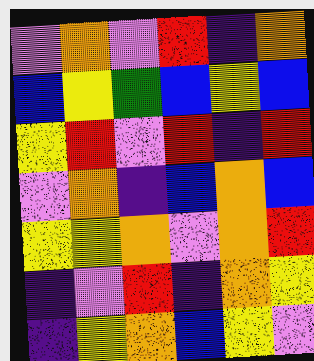[["violet", "orange", "violet", "red", "indigo", "orange"], ["blue", "yellow", "green", "blue", "yellow", "blue"], ["yellow", "red", "violet", "red", "indigo", "red"], ["violet", "orange", "indigo", "blue", "orange", "blue"], ["yellow", "yellow", "orange", "violet", "orange", "red"], ["indigo", "violet", "red", "indigo", "orange", "yellow"], ["indigo", "yellow", "orange", "blue", "yellow", "violet"]]